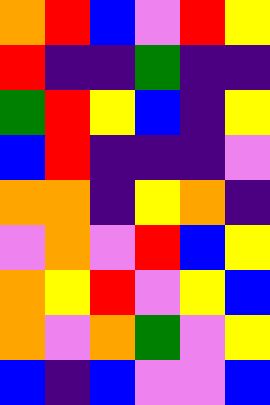[["orange", "red", "blue", "violet", "red", "yellow"], ["red", "indigo", "indigo", "green", "indigo", "indigo"], ["green", "red", "yellow", "blue", "indigo", "yellow"], ["blue", "red", "indigo", "indigo", "indigo", "violet"], ["orange", "orange", "indigo", "yellow", "orange", "indigo"], ["violet", "orange", "violet", "red", "blue", "yellow"], ["orange", "yellow", "red", "violet", "yellow", "blue"], ["orange", "violet", "orange", "green", "violet", "yellow"], ["blue", "indigo", "blue", "violet", "violet", "blue"]]